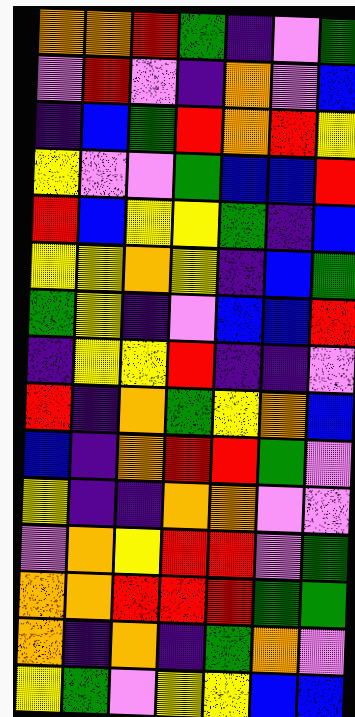[["orange", "orange", "red", "green", "indigo", "violet", "green"], ["violet", "red", "violet", "indigo", "orange", "violet", "blue"], ["indigo", "blue", "green", "red", "orange", "red", "yellow"], ["yellow", "violet", "violet", "green", "blue", "blue", "red"], ["red", "blue", "yellow", "yellow", "green", "indigo", "blue"], ["yellow", "yellow", "orange", "yellow", "indigo", "blue", "green"], ["green", "yellow", "indigo", "violet", "blue", "blue", "red"], ["indigo", "yellow", "yellow", "red", "indigo", "indigo", "violet"], ["red", "indigo", "orange", "green", "yellow", "orange", "blue"], ["blue", "indigo", "orange", "red", "red", "green", "violet"], ["yellow", "indigo", "indigo", "orange", "orange", "violet", "violet"], ["violet", "orange", "yellow", "red", "red", "violet", "green"], ["orange", "orange", "red", "red", "red", "green", "green"], ["orange", "indigo", "orange", "indigo", "green", "orange", "violet"], ["yellow", "green", "violet", "yellow", "yellow", "blue", "blue"]]